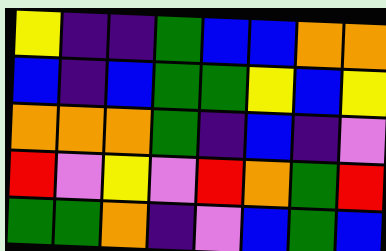[["yellow", "indigo", "indigo", "green", "blue", "blue", "orange", "orange"], ["blue", "indigo", "blue", "green", "green", "yellow", "blue", "yellow"], ["orange", "orange", "orange", "green", "indigo", "blue", "indigo", "violet"], ["red", "violet", "yellow", "violet", "red", "orange", "green", "red"], ["green", "green", "orange", "indigo", "violet", "blue", "green", "blue"]]